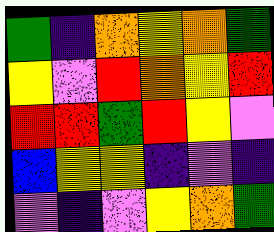[["green", "indigo", "orange", "yellow", "orange", "green"], ["yellow", "violet", "red", "orange", "yellow", "red"], ["red", "red", "green", "red", "yellow", "violet"], ["blue", "yellow", "yellow", "indigo", "violet", "indigo"], ["violet", "indigo", "violet", "yellow", "orange", "green"]]